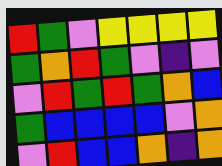[["red", "green", "violet", "yellow", "yellow", "yellow", "yellow"], ["green", "orange", "red", "green", "violet", "indigo", "violet"], ["violet", "red", "green", "red", "green", "orange", "blue"], ["green", "blue", "blue", "blue", "blue", "violet", "orange"], ["violet", "red", "blue", "blue", "orange", "indigo", "orange"]]